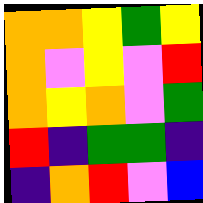[["orange", "orange", "yellow", "green", "yellow"], ["orange", "violet", "yellow", "violet", "red"], ["orange", "yellow", "orange", "violet", "green"], ["red", "indigo", "green", "green", "indigo"], ["indigo", "orange", "red", "violet", "blue"]]